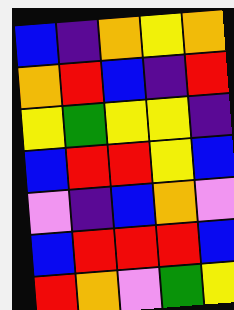[["blue", "indigo", "orange", "yellow", "orange"], ["orange", "red", "blue", "indigo", "red"], ["yellow", "green", "yellow", "yellow", "indigo"], ["blue", "red", "red", "yellow", "blue"], ["violet", "indigo", "blue", "orange", "violet"], ["blue", "red", "red", "red", "blue"], ["red", "orange", "violet", "green", "yellow"]]